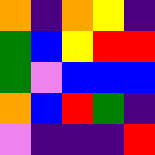[["orange", "indigo", "orange", "yellow", "indigo"], ["green", "blue", "yellow", "red", "red"], ["green", "violet", "blue", "blue", "blue"], ["orange", "blue", "red", "green", "indigo"], ["violet", "indigo", "indigo", "indigo", "red"]]